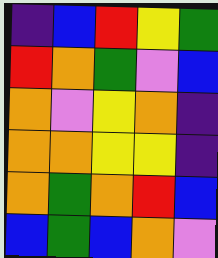[["indigo", "blue", "red", "yellow", "green"], ["red", "orange", "green", "violet", "blue"], ["orange", "violet", "yellow", "orange", "indigo"], ["orange", "orange", "yellow", "yellow", "indigo"], ["orange", "green", "orange", "red", "blue"], ["blue", "green", "blue", "orange", "violet"]]